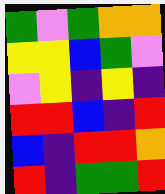[["green", "violet", "green", "orange", "orange"], ["yellow", "yellow", "blue", "green", "violet"], ["violet", "yellow", "indigo", "yellow", "indigo"], ["red", "red", "blue", "indigo", "red"], ["blue", "indigo", "red", "red", "orange"], ["red", "indigo", "green", "green", "red"]]